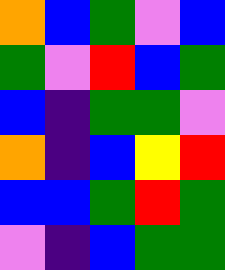[["orange", "blue", "green", "violet", "blue"], ["green", "violet", "red", "blue", "green"], ["blue", "indigo", "green", "green", "violet"], ["orange", "indigo", "blue", "yellow", "red"], ["blue", "blue", "green", "red", "green"], ["violet", "indigo", "blue", "green", "green"]]